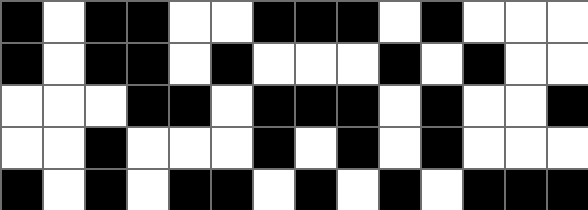[["black", "white", "black", "black", "white", "white", "black", "black", "black", "white", "black", "white", "white", "white"], ["black", "white", "black", "black", "white", "black", "white", "white", "white", "black", "white", "black", "white", "white"], ["white", "white", "white", "black", "black", "white", "black", "black", "black", "white", "black", "white", "white", "black"], ["white", "white", "black", "white", "white", "white", "black", "white", "black", "white", "black", "white", "white", "white"], ["black", "white", "black", "white", "black", "black", "white", "black", "white", "black", "white", "black", "black", "black"]]